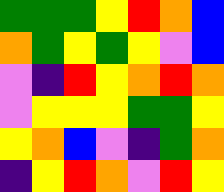[["green", "green", "green", "yellow", "red", "orange", "blue"], ["orange", "green", "yellow", "green", "yellow", "violet", "blue"], ["violet", "indigo", "red", "yellow", "orange", "red", "orange"], ["violet", "yellow", "yellow", "yellow", "green", "green", "yellow"], ["yellow", "orange", "blue", "violet", "indigo", "green", "orange"], ["indigo", "yellow", "red", "orange", "violet", "red", "yellow"]]